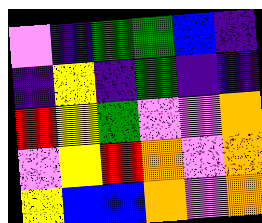[["violet", "indigo", "green", "green", "blue", "indigo"], ["indigo", "yellow", "indigo", "green", "indigo", "indigo"], ["red", "yellow", "green", "violet", "violet", "orange"], ["violet", "yellow", "red", "orange", "violet", "orange"], ["yellow", "blue", "blue", "orange", "violet", "orange"]]